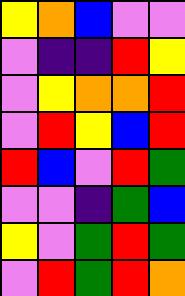[["yellow", "orange", "blue", "violet", "violet"], ["violet", "indigo", "indigo", "red", "yellow"], ["violet", "yellow", "orange", "orange", "red"], ["violet", "red", "yellow", "blue", "red"], ["red", "blue", "violet", "red", "green"], ["violet", "violet", "indigo", "green", "blue"], ["yellow", "violet", "green", "red", "green"], ["violet", "red", "green", "red", "orange"]]